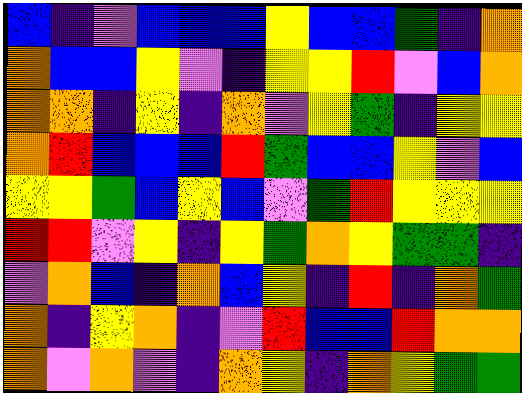[["blue", "indigo", "violet", "blue", "blue", "blue", "yellow", "blue", "blue", "green", "indigo", "orange"], ["orange", "blue", "blue", "yellow", "violet", "indigo", "yellow", "yellow", "red", "violet", "blue", "orange"], ["orange", "orange", "indigo", "yellow", "indigo", "orange", "violet", "yellow", "green", "indigo", "yellow", "yellow"], ["orange", "red", "blue", "blue", "blue", "red", "green", "blue", "blue", "yellow", "violet", "blue"], ["yellow", "yellow", "green", "blue", "yellow", "blue", "violet", "green", "red", "yellow", "yellow", "yellow"], ["red", "red", "violet", "yellow", "indigo", "yellow", "green", "orange", "yellow", "green", "green", "indigo"], ["violet", "orange", "blue", "indigo", "orange", "blue", "yellow", "indigo", "red", "indigo", "orange", "green"], ["orange", "indigo", "yellow", "orange", "indigo", "violet", "red", "blue", "blue", "red", "orange", "orange"], ["orange", "violet", "orange", "violet", "indigo", "orange", "yellow", "indigo", "orange", "yellow", "green", "green"]]